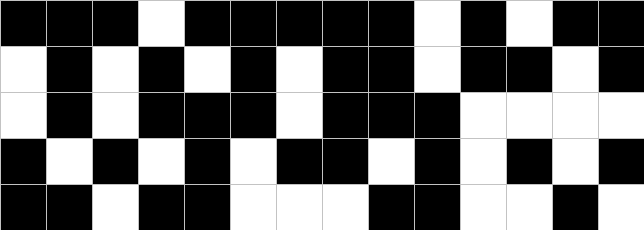[["black", "black", "black", "white", "black", "black", "black", "black", "black", "white", "black", "white", "black", "black"], ["white", "black", "white", "black", "white", "black", "white", "black", "black", "white", "black", "black", "white", "black"], ["white", "black", "white", "black", "black", "black", "white", "black", "black", "black", "white", "white", "white", "white"], ["black", "white", "black", "white", "black", "white", "black", "black", "white", "black", "white", "black", "white", "black"], ["black", "black", "white", "black", "black", "white", "white", "white", "black", "black", "white", "white", "black", "white"]]